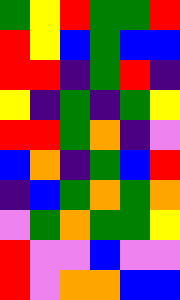[["green", "yellow", "red", "green", "green", "red"], ["red", "yellow", "blue", "green", "blue", "blue"], ["red", "red", "indigo", "green", "red", "indigo"], ["yellow", "indigo", "green", "indigo", "green", "yellow"], ["red", "red", "green", "orange", "indigo", "violet"], ["blue", "orange", "indigo", "green", "blue", "red"], ["indigo", "blue", "green", "orange", "green", "orange"], ["violet", "green", "orange", "green", "green", "yellow"], ["red", "violet", "violet", "blue", "violet", "violet"], ["red", "violet", "orange", "orange", "blue", "blue"]]